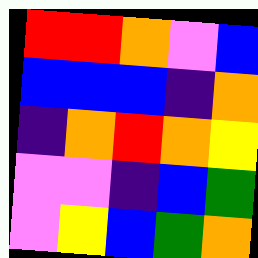[["red", "red", "orange", "violet", "blue"], ["blue", "blue", "blue", "indigo", "orange"], ["indigo", "orange", "red", "orange", "yellow"], ["violet", "violet", "indigo", "blue", "green"], ["violet", "yellow", "blue", "green", "orange"]]